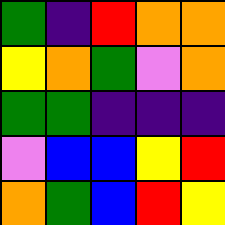[["green", "indigo", "red", "orange", "orange"], ["yellow", "orange", "green", "violet", "orange"], ["green", "green", "indigo", "indigo", "indigo"], ["violet", "blue", "blue", "yellow", "red"], ["orange", "green", "blue", "red", "yellow"]]